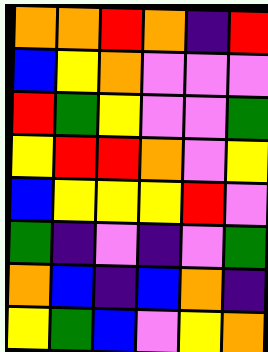[["orange", "orange", "red", "orange", "indigo", "red"], ["blue", "yellow", "orange", "violet", "violet", "violet"], ["red", "green", "yellow", "violet", "violet", "green"], ["yellow", "red", "red", "orange", "violet", "yellow"], ["blue", "yellow", "yellow", "yellow", "red", "violet"], ["green", "indigo", "violet", "indigo", "violet", "green"], ["orange", "blue", "indigo", "blue", "orange", "indigo"], ["yellow", "green", "blue", "violet", "yellow", "orange"]]